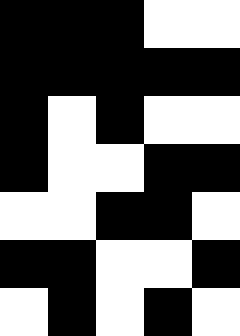[["black", "black", "black", "white", "white"], ["black", "black", "black", "black", "black"], ["black", "white", "black", "white", "white"], ["black", "white", "white", "black", "black"], ["white", "white", "black", "black", "white"], ["black", "black", "white", "white", "black"], ["white", "black", "white", "black", "white"]]